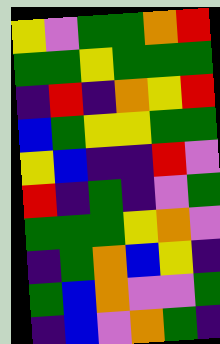[["yellow", "violet", "green", "green", "orange", "red"], ["green", "green", "yellow", "green", "green", "green"], ["indigo", "red", "indigo", "orange", "yellow", "red"], ["blue", "green", "yellow", "yellow", "green", "green"], ["yellow", "blue", "indigo", "indigo", "red", "violet"], ["red", "indigo", "green", "indigo", "violet", "green"], ["green", "green", "green", "yellow", "orange", "violet"], ["indigo", "green", "orange", "blue", "yellow", "indigo"], ["green", "blue", "orange", "violet", "violet", "green"], ["indigo", "blue", "violet", "orange", "green", "indigo"]]